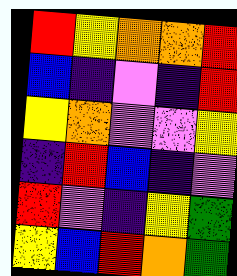[["red", "yellow", "orange", "orange", "red"], ["blue", "indigo", "violet", "indigo", "red"], ["yellow", "orange", "violet", "violet", "yellow"], ["indigo", "red", "blue", "indigo", "violet"], ["red", "violet", "indigo", "yellow", "green"], ["yellow", "blue", "red", "orange", "green"]]